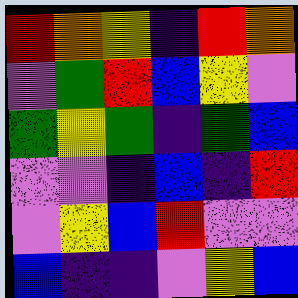[["red", "orange", "yellow", "indigo", "red", "orange"], ["violet", "green", "red", "blue", "yellow", "violet"], ["green", "yellow", "green", "indigo", "green", "blue"], ["violet", "violet", "indigo", "blue", "indigo", "red"], ["violet", "yellow", "blue", "red", "violet", "violet"], ["blue", "indigo", "indigo", "violet", "yellow", "blue"]]